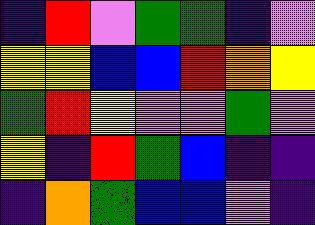[["indigo", "red", "violet", "green", "green", "indigo", "violet"], ["yellow", "yellow", "blue", "blue", "red", "orange", "yellow"], ["green", "red", "yellow", "violet", "violet", "green", "violet"], ["yellow", "indigo", "red", "green", "blue", "indigo", "indigo"], ["indigo", "orange", "green", "blue", "blue", "violet", "indigo"]]